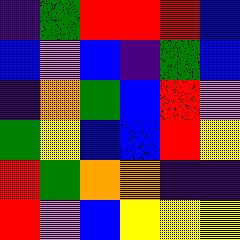[["indigo", "green", "red", "red", "red", "blue"], ["blue", "violet", "blue", "indigo", "green", "blue"], ["indigo", "orange", "green", "blue", "red", "violet"], ["green", "yellow", "blue", "blue", "red", "yellow"], ["red", "green", "orange", "orange", "indigo", "indigo"], ["red", "violet", "blue", "yellow", "yellow", "yellow"]]